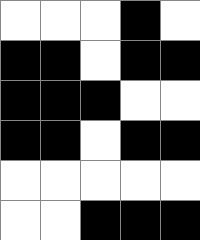[["white", "white", "white", "black", "white"], ["black", "black", "white", "black", "black"], ["black", "black", "black", "white", "white"], ["black", "black", "white", "black", "black"], ["white", "white", "white", "white", "white"], ["white", "white", "black", "black", "black"]]